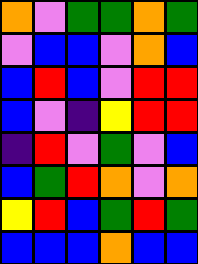[["orange", "violet", "green", "green", "orange", "green"], ["violet", "blue", "blue", "violet", "orange", "blue"], ["blue", "red", "blue", "violet", "red", "red"], ["blue", "violet", "indigo", "yellow", "red", "red"], ["indigo", "red", "violet", "green", "violet", "blue"], ["blue", "green", "red", "orange", "violet", "orange"], ["yellow", "red", "blue", "green", "red", "green"], ["blue", "blue", "blue", "orange", "blue", "blue"]]